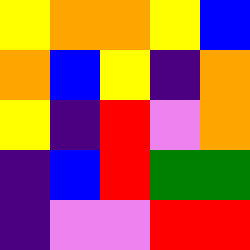[["yellow", "orange", "orange", "yellow", "blue"], ["orange", "blue", "yellow", "indigo", "orange"], ["yellow", "indigo", "red", "violet", "orange"], ["indigo", "blue", "red", "green", "green"], ["indigo", "violet", "violet", "red", "red"]]